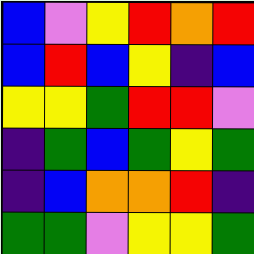[["blue", "violet", "yellow", "red", "orange", "red"], ["blue", "red", "blue", "yellow", "indigo", "blue"], ["yellow", "yellow", "green", "red", "red", "violet"], ["indigo", "green", "blue", "green", "yellow", "green"], ["indigo", "blue", "orange", "orange", "red", "indigo"], ["green", "green", "violet", "yellow", "yellow", "green"]]